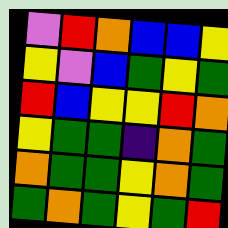[["violet", "red", "orange", "blue", "blue", "yellow"], ["yellow", "violet", "blue", "green", "yellow", "green"], ["red", "blue", "yellow", "yellow", "red", "orange"], ["yellow", "green", "green", "indigo", "orange", "green"], ["orange", "green", "green", "yellow", "orange", "green"], ["green", "orange", "green", "yellow", "green", "red"]]